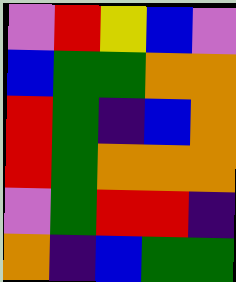[["violet", "red", "yellow", "blue", "violet"], ["blue", "green", "green", "orange", "orange"], ["red", "green", "indigo", "blue", "orange"], ["red", "green", "orange", "orange", "orange"], ["violet", "green", "red", "red", "indigo"], ["orange", "indigo", "blue", "green", "green"]]